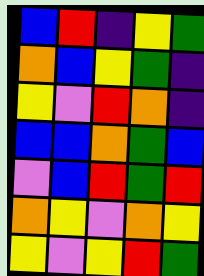[["blue", "red", "indigo", "yellow", "green"], ["orange", "blue", "yellow", "green", "indigo"], ["yellow", "violet", "red", "orange", "indigo"], ["blue", "blue", "orange", "green", "blue"], ["violet", "blue", "red", "green", "red"], ["orange", "yellow", "violet", "orange", "yellow"], ["yellow", "violet", "yellow", "red", "green"]]